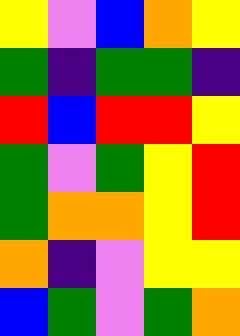[["yellow", "violet", "blue", "orange", "yellow"], ["green", "indigo", "green", "green", "indigo"], ["red", "blue", "red", "red", "yellow"], ["green", "violet", "green", "yellow", "red"], ["green", "orange", "orange", "yellow", "red"], ["orange", "indigo", "violet", "yellow", "yellow"], ["blue", "green", "violet", "green", "orange"]]